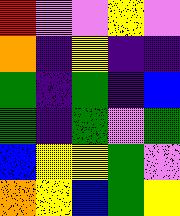[["red", "violet", "violet", "yellow", "violet"], ["orange", "indigo", "yellow", "indigo", "indigo"], ["green", "indigo", "green", "indigo", "blue"], ["green", "indigo", "green", "violet", "green"], ["blue", "yellow", "yellow", "green", "violet"], ["orange", "yellow", "blue", "green", "yellow"]]